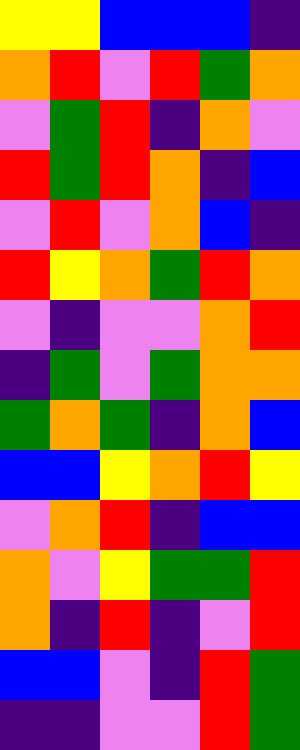[["yellow", "yellow", "blue", "blue", "blue", "indigo"], ["orange", "red", "violet", "red", "green", "orange"], ["violet", "green", "red", "indigo", "orange", "violet"], ["red", "green", "red", "orange", "indigo", "blue"], ["violet", "red", "violet", "orange", "blue", "indigo"], ["red", "yellow", "orange", "green", "red", "orange"], ["violet", "indigo", "violet", "violet", "orange", "red"], ["indigo", "green", "violet", "green", "orange", "orange"], ["green", "orange", "green", "indigo", "orange", "blue"], ["blue", "blue", "yellow", "orange", "red", "yellow"], ["violet", "orange", "red", "indigo", "blue", "blue"], ["orange", "violet", "yellow", "green", "green", "red"], ["orange", "indigo", "red", "indigo", "violet", "red"], ["blue", "blue", "violet", "indigo", "red", "green"], ["indigo", "indigo", "violet", "violet", "red", "green"]]